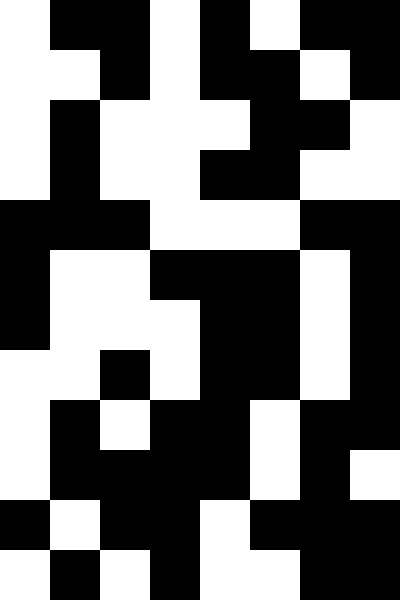[["white", "black", "black", "white", "black", "white", "black", "black"], ["white", "white", "black", "white", "black", "black", "white", "black"], ["white", "black", "white", "white", "white", "black", "black", "white"], ["white", "black", "white", "white", "black", "black", "white", "white"], ["black", "black", "black", "white", "white", "white", "black", "black"], ["black", "white", "white", "black", "black", "black", "white", "black"], ["black", "white", "white", "white", "black", "black", "white", "black"], ["white", "white", "black", "white", "black", "black", "white", "black"], ["white", "black", "white", "black", "black", "white", "black", "black"], ["white", "black", "black", "black", "black", "white", "black", "white"], ["black", "white", "black", "black", "white", "black", "black", "black"], ["white", "black", "white", "black", "white", "white", "black", "black"]]